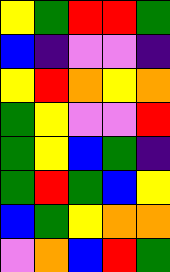[["yellow", "green", "red", "red", "green"], ["blue", "indigo", "violet", "violet", "indigo"], ["yellow", "red", "orange", "yellow", "orange"], ["green", "yellow", "violet", "violet", "red"], ["green", "yellow", "blue", "green", "indigo"], ["green", "red", "green", "blue", "yellow"], ["blue", "green", "yellow", "orange", "orange"], ["violet", "orange", "blue", "red", "green"]]